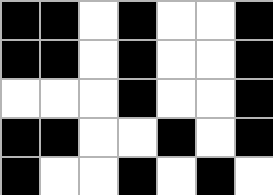[["black", "black", "white", "black", "white", "white", "black"], ["black", "black", "white", "black", "white", "white", "black"], ["white", "white", "white", "black", "white", "white", "black"], ["black", "black", "white", "white", "black", "white", "black"], ["black", "white", "white", "black", "white", "black", "white"]]